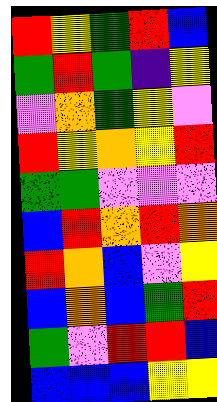[["red", "yellow", "green", "red", "blue"], ["green", "red", "green", "indigo", "yellow"], ["violet", "orange", "green", "yellow", "violet"], ["red", "yellow", "orange", "yellow", "red"], ["green", "green", "violet", "violet", "violet"], ["blue", "red", "orange", "red", "orange"], ["red", "orange", "blue", "violet", "yellow"], ["blue", "orange", "blue", "green", "red"], ["green", "violet", "red", "red", "blue"], ["blue", "blue", "blue", "yellow", "yellow"]]